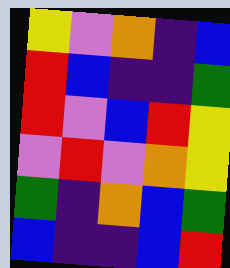[["yellow", "violet", "orange", "indigo", "blue"], ["red", "blue", "indigo", "indigo", "green"], ["red", "violet", "blue", "red", "yellow"], ["violet", "red", "violet", "orange", "yellow"], ["green", "indigo", "orange", "blue", "green"], ["blue", "indigo", "indigo", "blue", "red"]]